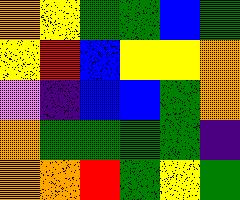[["orange", "yellow", "green", "green", "blue", "green"], ["yellow", "red", "blue", "yellow", "yellow", "orange"], ["violet", "indigo", "blue", "blue", "green", "orange"], ["orange", "green", "green", "green", "green", "indigo"], ["orange", "orange", "red", "green", "yellow", "green"]]